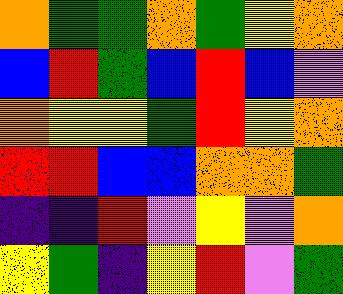[["orange", "green", "green", "orange", "green", "yellow", "orange"], ["blue", "red", "green", "blue", "red", "blue", "violet"], ["orange", "yellow", "yellow", "green", "red", "yellow", "orange"], ["red", "red", "blue", "blue", "orange", "orange", "green"], ["indigo", "indigo", "red", "violet", "yellow", "violet", "orange"], ["yellow", "green", "indigo", "yellow", "red", "violet", "green"]]